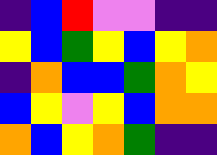[["indigo", "blue", "red", "violet", "violet", "indigo", "indigo"], ["yellow", "blue", "green", "yellow", "blue", "yellow", "orange"], ["indigo", "orange", "blue", "blue", "green", "orange", "yellow"], ["blue", "yellow", "violet", "yellow", "blue", "orange", "orange"], ["orange", "blue", "yellow", "orange", "green", "indigo", "indigo"]]